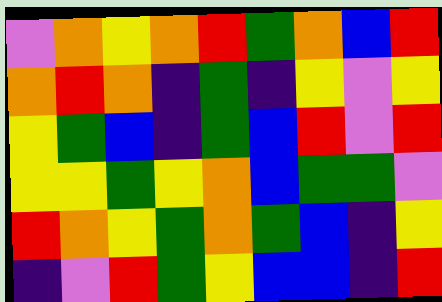[["violet", "orange", "yellow", "orange", "red", "green", "orange", "blue", "red"], ["orange", "red", "orange", "indigo", "green", "indigo", "yellow", "violet", "yellow"], ["yellow", "green", "blue", "indigo", "green", "blue", "red", "violet", "red"], ["yellow", "yellow", "green", "yellow", "orange", "blue", "green", "green", "violet"], ["red", "orange", "yellow", "green", "orange", "green", "blue", "indigo", "yellow"], ["indigo", "violet", "red", "green", "yellow", "blue", "blue", "indigo", "red"]]